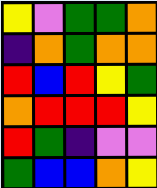[["yellow", "violet", "green", "green", "orange"], ["indigo", "orange", "green", "orange", "orange"], ["red", "blue", "red", "yellow", "green"], ["orange", "red", "red", "red", "yellow"], ["red", "green", "indigo", "violet", "violet"], ["green", "blue", "blue", "orange", "yellow"]]